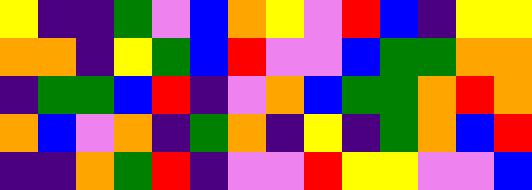[["yellow", "indigo", "indigo", "green", "violet", "blue", "orange", "yellow", "violet", "red", "blue", "indigo", "yellow", "yellow"], ["orange", "orange", "indigo", "yellow", "green", "blue", "red", "violet", "violet", "blue", "green", "green", "orange", "orange"], ["indigo", "green", "green", "blue", "red", "indigo", "violet", "orange", "blue", "green", "green", "orange", "red", "orange"], ["orange", "blue", "violet", "orange", "indigo", "green", "orange", "indigo", "yellow", "indigo", "green", "orange", "blue", "red"], ["indigo", "indigo", "orange", "green", "red", "indigo", "violet", "violet", "red", "yellow", "yellow", "violet", "violet", "blue"]]